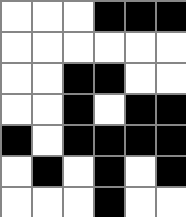[["white", "white", "white", "black", "black", "black"], ["white", "white", "white", "white", "white", "white"], ["white", "white", "black", "black", "white", "white"], ["white", "white", "black", "white", "black", "black"], ["black", "white", "black", "black", "black", "black"], ["white", "black", "white", "black", "white", "black"], ["white", "white", "white", "black", "white", "white"]]